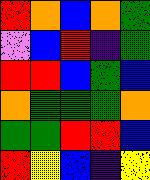[["red", "orange", "blue", "orange", "green"], ["violet", "blue", "red", "indigo", "green"], ["red", "red", "blue", "green", "blue"], ["orange", "green", "green", "green", "orange"], ["green", "green", "red", "red", "blue"], ["red", "yellow", "blue", "indigo", "yellow"]]